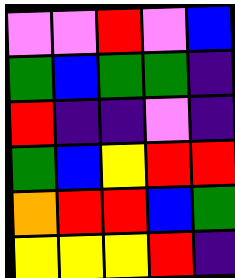[["violet", "violet", "red", "violet", "blue"], ["green", "blue", "green", "green", "indigo"], ["red", "indigo", "indigo", "violet", "indigo"], ["green", "blue", "yellow", "red", "red"], ["orange", "red", "red", "blue", "green"], ["yellow", "yellow", "yellow", "red", "indigo"]]